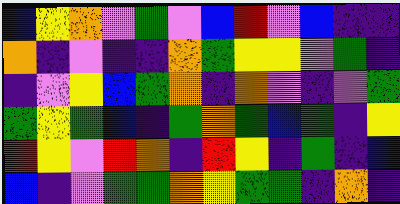[["blue", "yellow", "orange", "violet", "green", "violet", "blue", "red", "violet", "blue", "indigo", "indigo"], ["orange", "indigo", "violet", "indigo", "indigo", "orange", "green", "yellow", "yellow", "violet", "green", "indigo"], ["indigo", "violet", "yellow", "blue", "green", "orange", "indigo", "orange", "violet", "indigo", "violet", "green"], ["green", "yellow", "green", "blue", "indigo", "green", "orange", "green", "blue", "green", "indigo", "yellow"], ["red", "yellow", "violet", "red", "orange", "indigo", "red", "yellow", "indigo", "green", "indigo", "blue"], ["blue", "indigo", "violet", "green", "green", "orange", "yellow", "green", "green", "indigo", "orange", "indigo"]]